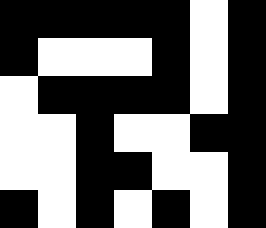[["black", "black", "black", "black", "black", "white", "black"], ["black", "white", "white", "white", "black", "white", "black"], ["white", "black", "black", "black", "black", "white", "black"], ["white", "white", "black", "white", "white", "black", "black"], ["white", "white", "black", "black", "white", "white", "black"], ["black", "white", "black", "white", "black", "white", "black"]]